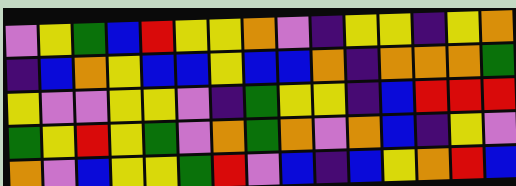[["violet", "yellow", "green", "blue", "red", "yellow", "yellow", "orange", "violet", "indigo", "yellow", "yellow", "indigo", "yellow", "orange"], ["indigo", "blue", "orange", "yellow", "blue", "blue", "yellow", "blue", "blue", "orange", "indigo", "orange", "orange", "orange", "green"], ["yellow", "violet", "violet", "yellow", "yellow", "violet", "indigo", "green", "yellow", "yellow", "indigo", "blue", "red", "red", "red"], ["green", "yellow", "red", "yellow", "green", "violet", "orange", "green", "orange", "violet", "orange", "blue", "indigo", "yellow", "violet"], ["orange", "violet", "blue", "yellow", "yellow", "green", "red", "violet", "blue", "indigo", "blue", "yellow", "orange", "red", "blue"]]